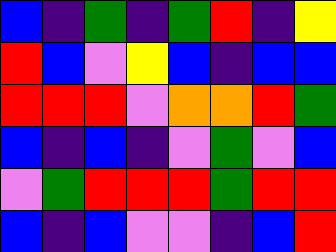[["blue", "indigo", "green", "indigo", "green", "red", "indigo", "yellow"], ["red", "blue", "violet", "yellow", "blue", "indigo", "blue", "blue"], ["red", "red", "red", "violet", "orange", "orange", "red", "green"], ["blue", "indigo", "blue", "indigo", "violet", "green", "violet", "blue"], ["violet", "green", "red", "red", "red", "green", "red", "red"], ["blue", "indigo", "blue", "violet", "violet", "indigo", "blue", "red"]]